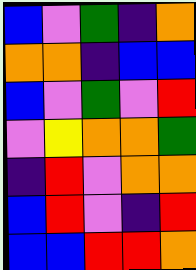[["blue", "violet", "green", "indigo", "orange"], ["orange", "orange", "indigo", "blue", "blue"], ["blue", "violet", "green", "violet", "red"], ["violet", "yellow", "orange", "orange", "green"], ["indigo", "red", "violet", "orange", "orange"], ["blue", "red", "violet", "indigo", "red"], ["blue", "blue", "red", "red", "orange"]]